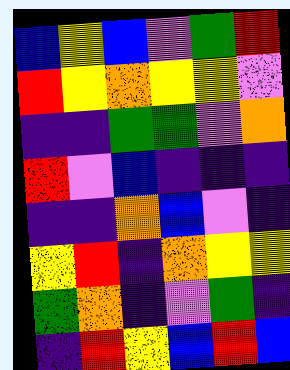[["blue", "yellow", "blue", "violet", "green", "red"], ["red", "yellow", "orange", "yellow", "yellow", "violet"], ["indigo", "indigo", "green", "green", "violet", "orange"], ["red", "violet", "blue", "indigo", "indigo", "indigo"], ["indigo", "indigo", "orange", "blue", "violet", "indigo"], ["yellow", "red", "indigo", "orange", "yellow", "yellow"], ["green", "orange", "indigo", "violet", "green", "indigo"], ["indigo", "red", "yellow", "blue", "red", "blue"]]